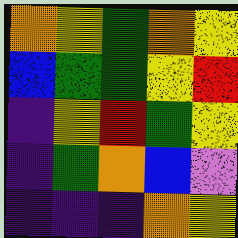[["orange", "yellow", "green", "orange", "yellow"], ["blue", "green", "green", "yellow", "red"], ["indigo", "yellow", "red", "green", "yellow"], ["indigo", "green", "orange", "blue", "violet"], ["indigo", "indigo", "indigo", "orange", "yellow"]]